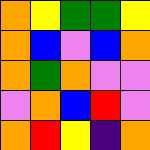[["orange", "yellow", "green", "green", "yellow"], ["orange", "blue", "violet", "blue", "orange"], ["orange", "green", "orange", "violet", "violet"], ["violet", "orange", "blue", "red", "violet"], ["orange", "red", "yellow", "indigo", "orange"]]